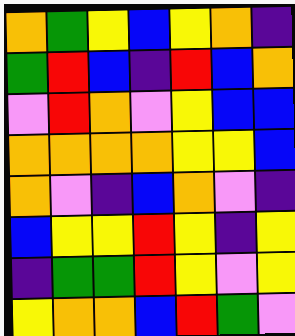[["orange", "green", "yellow", "blue", "yellow", "orange", "indigo"], ["green", "red", "blue", "indigo", "red", "blue", "orange"], ["violet", "red", "orange", "violet", "yellow", "blue", "blue"], ["orange", "orange", "orange", "orange", "yellow", "yellow", "blue"], ["orange", "violet", "indigo", "blue", "orange", "violet", "indigo"], ["blue", "yellow", "yellow", "red", "yellow", "indigo", "yellow"], ["indigo", "green", "green", "red", "yellow", "violet", "yellow"], ["yellow", "orange", "orange", "blue", "red", "green", "violet"]]